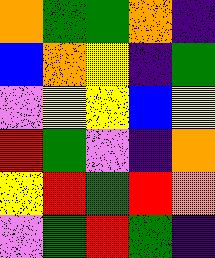[["orange", "green", "green", "orange", "indigo"], ["blue", "orange", "yellow", "indigo", "green"], ["violet", "yellow", "yellow", "blue", "yellow"], ["red", "green", "violet", "indigo", "orange"], ["yellow", "red", "green", "red", "orange"], ["violet", "green", "red", "green", "indigo"]]